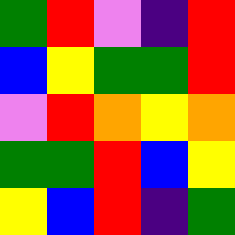[["green", "red", "violet", "indigo", "red"], ["blue", "yellow", "green", "green", "red"], ["violet", "red", "orange", "yellow", "orange"], ["green", "green", "red", "blue", "yellow"], ["yellow", "blue", "red", "indigo", "green"]]